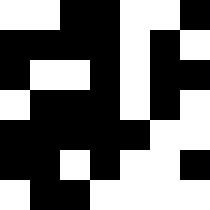[["white", "white", "black", "black", "white", "white", "black"], ["black", "black", "black", "black", "white", "black", "white"], ["black", "white", "white", "black", "white", "black", "black"], ["white", "black", "black", "black", "white", "black", "white"], ["black", "black", "black", "black", "black", "white", "white"], ["black", "black", "white", "black", "white", "white", "black"], ["white", "black", "black", "white", "white", "white", "white"]]